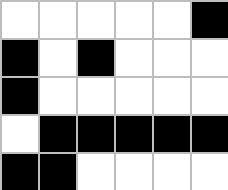[["white", "white", "white", "white", "white", "black"], ["black", "white", "black", "white", "white", "white"], ["black", "white", "white", "white", "white", "white"], ["white", "black", "black", "black", "black", "black"], ["black", "black", "white", "white", "white", "white"]]